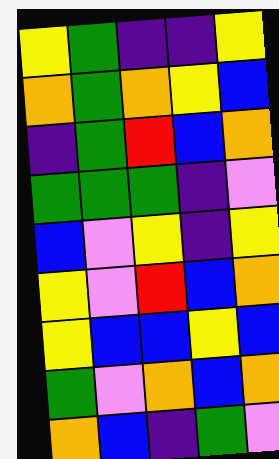[["yellow", "green", "indigo", "indigo", "yellow"], ["orange", "green", "orange", "yellow", "blue"], ["indigo", "green", "red", "blue", "orange"], ["green", "green", "green", "indigo", "violet"], ["blue", "violet", "yellow", "indigo", "yellow"], ["yellow", "violet", "red", "blue", "orange"], ["yellow", "blue", "blue", "yellow", "blue"], ["green", "violet", "orange", "blue", "orange"], ["orange", "blue", "indigo", "green", "violet"]]